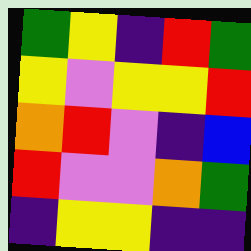[["green", "yellow", "indigo", "red", "green"], ["yellow", "violet", "yellow", "yellow", "red"], ["orange", "red", "violet", "indigo", "blue"], ["red", "violet", "violet", "orange", "green"], ["indigo", "yellow", "yellow", "indigo", "indigo"]]